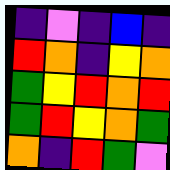[["indigo", "violet", "indigo", "blue", "indigo"], ["red", "orange", "indigo", "yellow", "orange"], ["green", "yellow", "red", "orange", "red"], ["green", "red", "yellow", "orange", "green"], ["orange", "indigo", "red", "green", "violet"]]